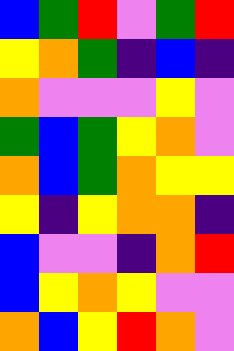[["blue", "green", "red", "violet", "green", "red"], ["yellow", "orange", "green", "indigo", "blue", "indigo"], ["orange", "violet", "violet", "violet", "yellow", "violet"], ["green", "blue", "green", "yellow", "orange", "violet"], ["orange", "blue", "green", "orange", "yellow", "yellow"], ["yellow", "indigo", "yellow", "orange", "orange", "indigo"], ["blue", "violet", "violet", "indigo", "orange", "red"], ["blue", "yellow", "orange", "yellow", "violet", "violet"], ["orange", "blue", "yellow", "red", "orange", "violet"]]